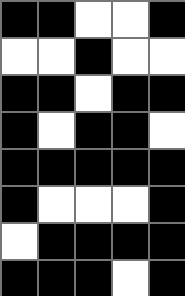[["black", "black", "white", "white", "black"], ["white", "white", "black", "white", "white"], ["black", "black", "white", "black", "black"], ["black", "white", "black", "black", "white"], ["black", "black", "black", "black", "black"], ["black", "white", "white", "white", "black"], ["white", "black", "black", "black", "black"], ["black", "black", "black", "white", "black"]]